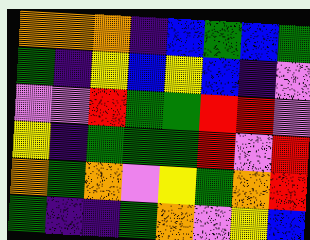[["orange", "orange", "orange", "indigo", "blue", "green", "blue", "green"], ["green", "indigo", "yellow", "blue", "yellow", "blue", "indigo", "violet"], ["violet", "violet", "red", "green", "green", "red", "red", "violet"], ["yellow", "indigo", "green", "green", "green", "red", "violet", "red"], ["orange", "green", "orange", "violet", "yellow", "green", "orange", "red"], ["green", "indigo", "indigo", "green", "orange", "violet", "yellow", "blue"]]